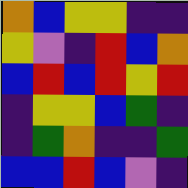[["orange", "blue", "yellow", "yellow", "indigo", "indigo"], ["yellow", "violet", "indigo", "red", "blue", "orange"], ["blue", "red", "blue", "red", "yellow", "red"], ["indigo", "yellow", "yellow", "blue", "green", "indigo"], ["indigo", "green", "orange", "indigo", "indigo", "green"], ["blue", "blue", "red", "blue", "violet", "indigo"]]